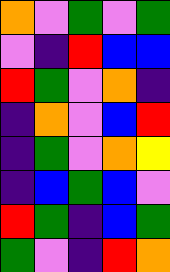[["orange", "violet", "green", "violet", "green"], ["violet", "indigo", "red", "blue", "blue"], ["red", "green", "violet", "orange", "indigo"], ["indigo", "orange", "violet", "blue", "red"], ["indigo", "green", "violet", "orange", "yellow"], ["indigo", "blue", "green", "blue", "violet"], ["red", "green", "indigo", "blue", "green"], ["green", "violet", "indigo", "red", "orange"]]